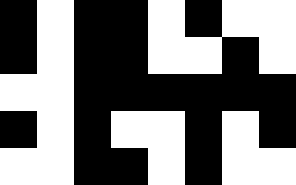[["black", "white", "black", "black", "white", "black", "white", "white"], ["black", "white", "black", "black", "white", "white", "black", "white"], ["white", "white", "black", "black", "black", "black", "black", "black"], ["black", "white", "black", "white", "white", "black", "white", "black"], ["white", "white", "black", "black", "white", "black", "white", "white"]]